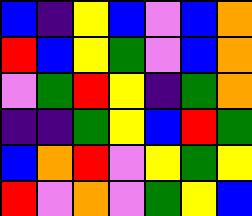[["blue", "indigo", "yellow", "blue", "violet", "blue", "orange"], ["red", "blue", "yellow", "green", "violet", "blue", "orange"], ["violet", "green", "red", "yellow", "indigo", "green", "orange"], ["indigo", "indigo", "green", "yellow", "blue", "red", "green"], ["blue", "orange", "red", "violet", "yellow", "green", "yellow"], ["red", "violet", "orange", "violet", "green", "yellow", "blue"]]